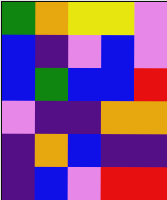[["green", "orange", "yellow", "yellow", "violet"], ["blue", "indigo", "violet", "blue", "violet"], ["blue", "green", "blue", "blue", "red"], ["violet", "indigo", "indigo", "orange", "orange"], ["indigo", "orange", "blue", "indigo", "indigo"], ["indigo", "blue", "violet", "red", "red"]]